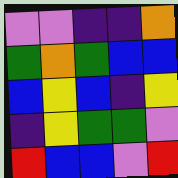[["violet", "violet", "indigo", "indigo", "orange"], ["green", "orange", "green", "blue", "blue"], ["blue", "yellow", "blue", "indigo", "yellow"], ["indigo", "yellow", "green", "green", "violet"], ["red", "blue", "blue", "violet", "red"]]